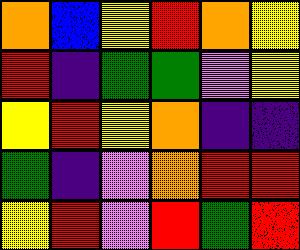[["orange", "blue", "yellow", "red", "orange", "yellow"], ["red", "indigo", "green", "green", "violet", "yellow"], ["yellow", "red", "yellow", "orange", "indigo", "indigo"], ["green", "indigo", "violet", "orange", "red", "red"], ["yellow", "red", "violet", "red", "green", "red"]]